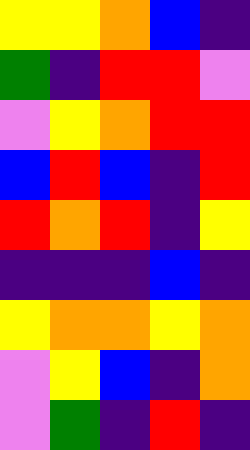[["yellow", "yellow", "orange", "blue", "indigo"], ["green", "indigo", "red", "red", "violet"], ["violet", "yellow", "orange", "red", "red"], ["blue", "red", "blue", "indigo", "red"], ["red", "orange", "red", "indigo", "yellow"], ["indigo", "indigo", "indigo", "blue", "indigo"], ["yellow", "orange", "orange", "yellow", "orange"], ["violet", "yellow", "blue", "indigo", "orange"], ["violet", "green", "indigo", "red", "indigo"]]